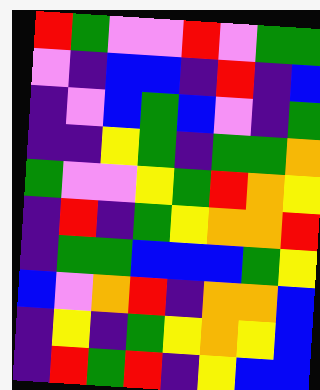[["red", "green", "violet", "violet", "red", "violet", "green", "green"], ["violet", "indigo", "blue", "blue", "indigo", "red", "indigo", "blue"], ["indigo", "violet", "blue", "green", "blue", "violet", "indigo", "green"], ["indigo", "indigo", "yellow", "green", "indigo", "green", "green", "orange"], ["green", "violet", "violet", "yellow", "green", "red", "orange", "yellow"], ["indigo", "red", "indigo", "green", "yellow", "orange", "orange", "red"], ["indigo", "green", "green", "blue", "blue", "blue", "green", "yellow"], ["blue", "violet", "orange", "red", "indigo", "orange", "orange", "blue"], ["indigo", "yellow", "indigo", "green", "yellow", "orange", "yellow", "blue"], ["indigo", "red", "green", "red", "indigo", "yellow", "blue", "blue"]]